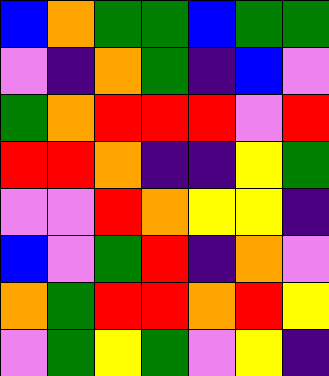[["blue", "orange", "green", "green", "blue", "green", "green"], ["violet", "indigo", "orange", "green", "indigo", "blue", "violet"], ["green", "orange", "red", "red", "red", "violet", "red"], ["red", "red", "orange", "indigo", "indigo", "yellow", "green"], ["violet", "violet", "red", "orange", "yellow", "yellow", "indigo"], ["blue", "violet", "green", "red", "indigo", "orange", "violet"], ["orange", "green", "red", "red", "orange", "red", "yellow"], ["violet", "green", "yellow", "green", "violet", "yellow", "indigo"]]